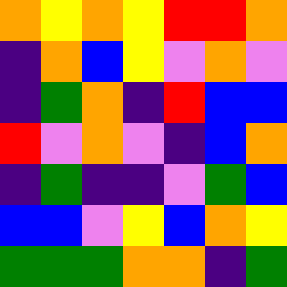[["orange", "yellow", "orange", "yellow", "red", "red", "orange"], ["indigo", "orange", "blue", "yellow", "violet", "orange", "violet"], ["indigo", "green", "orange", "indigo", "red", "blue", "blue"], ["red", "violet", "orange", "violet", "indigo", "blue", "orange"], ["indigo", "green", "indigo", "indigo", "violet", "green", "blue"], ["blue", "blue", "violet", "yellow", "blue", "orange", "yellow"], ["green", "green", "green", "orange", "orange", "indigo", "green"]]